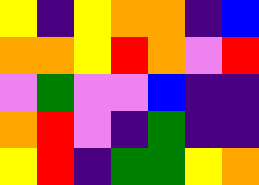[["yellow", "indigo", "yellow", "orange", "orange", "indigo", "blue"], ["orange", "orange", "yellow", "red", "orange", "violet", "red"], ["violet", "green", "violet", "violet", "blue", "indigo", "indigo"], ["orange", "red", "violet", "indigo", "green", "indigo", "indigo"], ["yellow", "red", "indigo", "green", "green", "yellow", "orange"]]